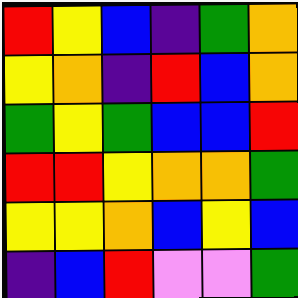[["red", "yellow", "blue", "indigo", "green", "orange"], ["yellow", "orange", "indigo", "red", "blue", "orange"], ["green", "yellow", "green", "blue", "blue", "red"], ["red", "red", "yellow", "orange", "orange", "green"], ["yellow", "yellow", "orange", "blue", "yellow", "blue"], ["indigo", "blue", "red", "violet", "violet", "green"]]